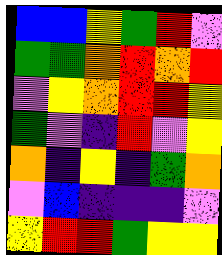[["blue", "blue", "yellow", "green", "red", "violet"], ["green", "green", "orange", "red", "orange", "red"], ["violet", "yellow", "orange", "red", "red", "yellow"], ["green", "violet", "indigo", "red", "violet", "yellow"], ["orange", "indigo", "yellow", "indigo", "green", "orange"], ["violet", "blue", "indigo", "indigo", "indigo", "violet"], ["yellow", "red", "red", "green", "yellow", "yellow"]]